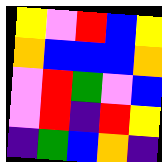[["yellow", "violet", "red", "blue", "yellow"], ["orange", "blue", "blue", "blue", "orange"], ["violet", "red", "green", "violet", "blue"], ["violet", "red", "indigo", "red", "yellow"], ["indigo", "green", "blue", "orange", "indigo"]]